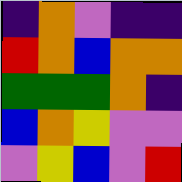[["indigo", "orange", "violet", "indigo", "indigo"], ["red", "orange", "blue", "orange", "orange"], ["green", "green", "green", "orange", "indigo"], ["blue", "orange", "yellow", "violet", "violet"], ["violet", "yellow", "blue", "violet", "red"]]